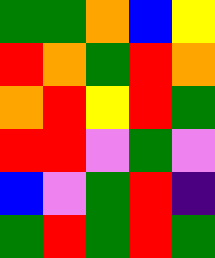[["green", "green", "orange", "blue", "yellow"], ["red", "orange", "green", "red", "orange"], ["orange", "red", "yellow", "red", "green"], ["red", "red", "violet", "green", "violet"], ["blue", "violet", "green", "red", "indigo"], ["green", "red", "green", "red", "green"]]